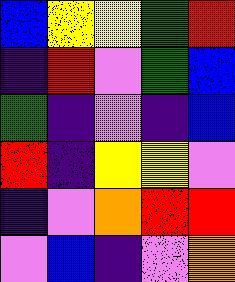[["blue", "yellow", "yellow", "green", "red"], ["indigo", "red", "violet", "green", "blue"], ["green", "indigo", "violet", "indigo", "blue"], ["red", "indigo", "yellow", "yellow", "violet"], ["indigo", "violet", "orange", "red", "red"], ["violet", "blue", "indigo", "violet", "orange"]]